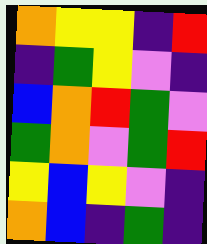[["orange", "yellow", "yellow", "indigo", "red"], ["indigo", "green", "yellow", "violet", "indigo"], ["blue", "orange", "red", "green", "violet"], ["green", "orange", "violet", "green", "red"], ["yellow", "blue", "yellow", "violet", "indigo"], ["orange", "blue", "indigo", "green", "indigo"]]